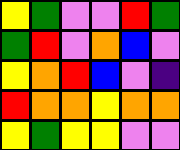[["yellow", "green", "violet", "violet", "red", "green"], ["green", "red", "violet", "orange", "blue", "violet"], ["yellow", "orange", "red", "blue", "violet", "indigo"], ["red", "orange", "orange", "yellow", "orange", "orange"], ["yellow", "green", "yellow", "yellow", "violet", "violet"]]